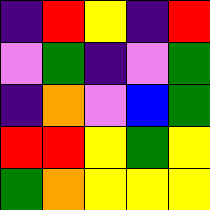[["indigo", "red", "yellow", "indigo", "red"], ["violet", "green", "indigo", "violet", "green"], ["indigo", "orange", "violet", "blue", "green"], ["red", "red", "yellow", "green", "yellow"], ["green", "orange", "yellow", "yellow", "yellow"]]